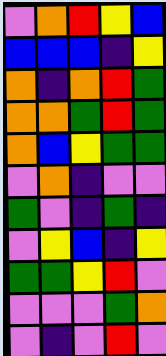[["violet", "orange", "red", "yellow", "blue"], ["blue", "blue", "blue", "indigo", "yellow"], ["orange", "indigo", "orange", "red", "green"], ["orange", "orange", "green", "red", "green"], ["orange", "blue", "yellow", "green", "green"], ["violet", "orange", "indigo", "violet", "violet"], ["green", "violet", "indigo", "green", "indigo"], ["violet", "yellow", "blue", "indigo", "yellow"], ["green", "green", "yellow", "red", "violet"], ["violet", "violet", "violet", "green", "orange"], ["violet", "indigo", "violet", "red", "violet"]]